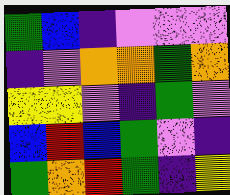[["green", "blue", "indigo", "violet", "violet", "violet"], ["indigo", "violet", "orange", "orange", "green", "orange"], ["yellow", "yellow", "violet", "indigo", "green", "violet"], ["blue", "red", "blue", "green", "violet", "indigo"], ["green", "orange", "red", "green", "indigo", "yellow"]]